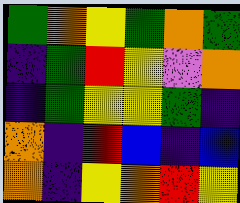[["green", "orange", "yellow", "green", "orange", "green"], ["indigo", "green", "red", "yellow", "violet", "orange"], ["indigo", "green", "yellow", "yellow", "green", "indigo"], ["orange", "indigo", "red", "blue", "indigo", "blue"], ["orange", "indigo", "yellow", "orange", "red", "yellow"]]